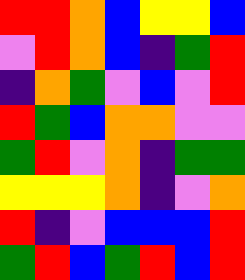[["red", "red", "orange", "blue", "yellow", "yellow", "blue"], ["violet", "red", "orange", "blue", "indigo", "green", "red"], ["indigo", "orange", "green", "violet", "blue", "violet", "red"], ["red", "green", "blue", "orange", "orange", "violet", "violet"], ["green", "red", "violet", "orange", "indigo", "green", "green"], ["yellow", "yellow", "yellow", "orange", "indigo", "violet", "orange"], ["red", "indigo", "violet", "blue", "blue", "blue", "red"], ["green", "red", "blue", "green", "red", "blue", "red"]]